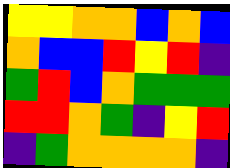[["yellow", "yellow", "orange", "orange", "blue", "orange", "blue"], ["orange", "blue", "blue", "red", "yellow", "red", "indigo"], ["green", "red", "blue", "orange", "green", "green", "green"], ["red", "red", "orange", "green", "indigo", "yellow", "red"], ["indigo", "green", "orange", "orange", "orange", "orange", "indigo"]]